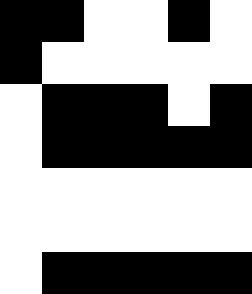[["black", "black", "white", "white", "black", "white"], ["black", "white", "white", "white", "white", "white"], ["white", "black", "black", "black", "white", "black"], ["white", "black", "black", "black", "black", "black"], ["white", "white", "white", "white", "white", "white"], ["white", "white", "white", "white", "white", "white"], ["white", "black", "black", "black", "black", "black"]]